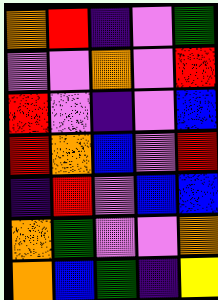[["orange", "red", "indigo", "violet", "green"], ["violet", "violet", "orange", "violet", "red"], ["red", "violet", "indigo", "violet", "blue"], ["red", "orange", "blue", "violet", "red"], ["indigo", "red", "violet", "blue", "blue"], ["orange", "green", "violet", "violet", "orange"], ["orange", "blue", "green", "indigo", "yellow"]]